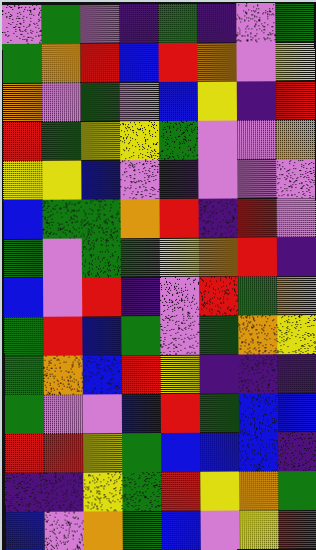[["violet", "green", "violet", "indigo", "green", "indigo", "violet", "green"], ["green", "orange", "red", "blue", "red", "orange", "violet", "yellow"], ["orange", "violet", "green", "violet", "blue", "yellow", "indigo", "red"], ["red", "green", "yellow", "yellow", "green", "violet", "violet", "orange"], ["yellow", "yellow", "blue", "violet", "indigo", "violet", "violet", "violet"], ["blue", "green", "green", "orange", "red", "indigo", "red", "violet"], ["green", "violet", "green", "green", "yellow", "orange", "red", "indigo"], ["blue", "violet", "red", "indigo", "violet", "red", "green", "orange"], ["green", "red", "blue", "green", "violet", "green", "orange", "yellow"], ["green", "orange", "blue", "red", "yellow", "indigo", "indigo", "indigo"], ["green", "violet", "violet", "blue", "red", "green", "blue", "blue"], ["red", "red", "yellow", "green", "blue", "blue", "blue", "indigo"], ["indigo", "indigo", "yellow", "green", "red", "yellow", "orange", "green"], ["blue", "violet", "orange", "green", "blue", "violet", "yellow", "red"]]